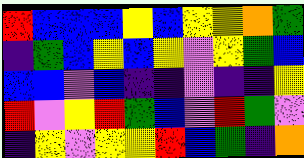[["red", "blue", "blue", "blue", "yellow", "blue", "yellow", "yellow", "orange", "green"], ["indigo", "green", "blue", "yellow", "blue", "yellow", "violet", "yellow", "green", "blue"], ["blue", "blue", "violet", "blue", "indigo", "indigo", "violet", "indigo", "indigo", "yellow"], ["red", "violet", "yellow", "red", "green", "blue", "violet", "red", "green", "violet"], ["indigo", "yellow", "violet", "yellow", "yellow", "red", "blue", "green", "indigo", "orange"]]